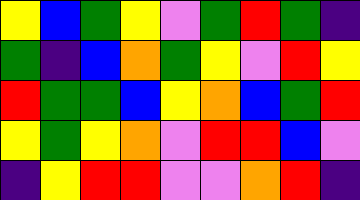[["yellow", "blue", "green", "yellow", "violet", "green", "red", "green", "indigo"], ["green", "indigo", "blue", "orange", "green", "yellow", "violet", "red", "yellow"], ["red", "green", "green", "blue", "yellow", "orange", "blue", "green", "red"], ["yellow", "green", "yellow", "orange", "violet", "red", "red", "blue", "violet"], ["indigo", "yellow", "red", "red", "violet", "violet", "orange", "red", "indigo"]]